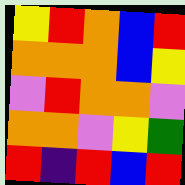[["yellow", "red", "orange", "blue", "red"], ["orange", "orange", "orange", "blue", "yellow"], ["violet", "red", "orange", "orange", "violet"], ["orange", "orange", "violet", "yellow", "green"], ["red", "indigo", "red", "blue", "red"]]